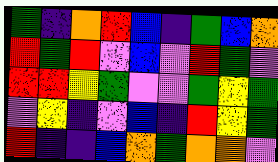[["green", "indigo", "orange", "red", "blue", "indigo", "green", "blue", "orange"], ["red", "green", "red", "violet", "blue", "violet", "red", "green", "violet"], ["red", "red", "yellow", "green", "violet", "violet", "green", "yellow", "green"], ["violet", "yellow", "indigo", "violet", "blue", "indigo", "red", "yellow", "green"], ["red", "indigo", "indigo", "blue", "orange", "green", "orange", "orange", "violet"]]